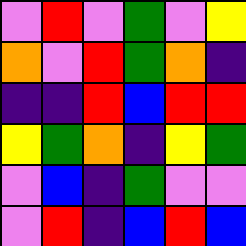[["violet", "red", "violet", "green", "violet", "yellow"], ["orange", "violet", "red", "green", "orange", "indigo"], ["indigo", "indigo", "red", "blue", "red", "red"], ["yellow", "green", "orange", "indigo", "yellow", "green"], ["violet", "blue", "indigo", "green", "violet", "violet"], ["violet", "red", "indigo", "blue", "red", "blue"]]